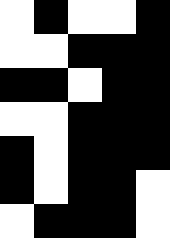[["white", "black", "white", "white", "black"], ["white", "white", "black", "black", "black"], ["black", "black", "white", "black", "black"], ["white", "white", "black", "black", "black"], ["black", "white", "black", "black", "black"], ["black", "white", "black", "black", "white"], ["white", "black", "black", "black", "white"]]